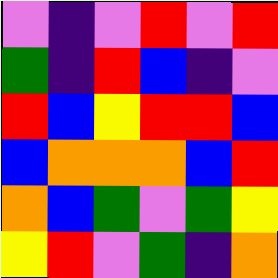[["violet", "indigo", "violet", "red", "violet", "red"], ["green", "indigo", "red", "blue", "indigo", "violet"], ["red", "blue", "yellow", "red", "red", "blue"], ["blue", "orange", "orange", "orange", "blue", "red"], ["orange", "blue", "green", "violet", "green", "yellow"], ["yellow", "red", "violet", "green", "indigo", "orange"]]